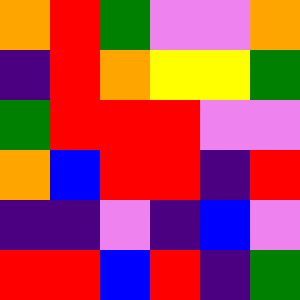[["orange", "red", "green", "violet", "violet", "orange"], ["indigo", "red", "orange", "yellow", "yellow", "green"], ["green", "red", "red", "red", "violet", "violet"], ["orange", "blue", "red", "red", "indigo", "red"], ["indigo", "indigo", "violet", "indigo", "blue", "violet"], ["red", "red", "blue", "red", "indigo", "green"]]